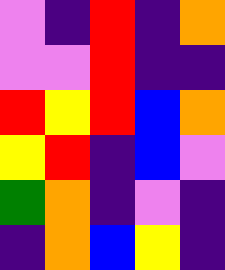[["violet", "indigo", "red", "indigo", "orange"], ["violet", "violet", "red", "indigo", "indigo"], ["red", "yellow", "red", "blue", "orange"], ["yellow", "red", "indigo", "blue", "violet"], ["green", "orange", "indigo", "violet", "indigo"], ["indigo", "orange", "blue", "yellow", "indigo"]]